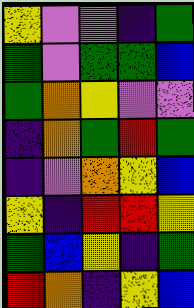[["yellow", "violet", "violet", "indigo", "green"], ["green", "violet", "green", "green", "blue"], ["green", "orange", "yellow", "violet", "violet"], ["indigo", "orange", "green", "red", "green"], ["indigo", "violet", "orange", "yellow", "blue"], ["yellow", "indigo", "red", "red", "yellow"], ["green", "blue", "yellow", "indigo", "green"], ["red", "orange", "indigo", "yellow", "blue"]]